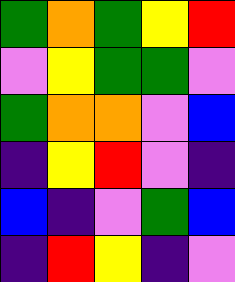[["green", "orange", "green", "yellow", "red"], ["violet", "yellow", "green", "green", "violet"], ["green", "orange", "orange", "violet", "blue"], ["indigo", "yellow", "red", "violet", "indigo"], ["blue", "indigo", "violet", "green", "blue"], ["indigo", "red", "yellow", "indigo", "violet"]]